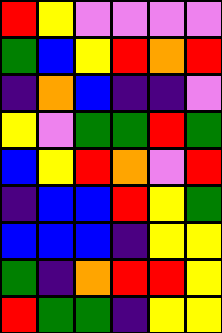[["red", "yellow", "violet", "violet", "violet", "violet"], ["green", "blue", "yellow", "red", "orange", "red"], ["indigo", "orange", "blue", "indigo", "indigo", "violet"], ["yellow", "violet", "green", "green", "red", "green"], ["blue", "yellow", "red", "orange", "violet", "red"], ["indigo", "blue", "blue", "red", "yellow", "green"], ["blue", "blue", "blue", "indigo", "yellow", "yellow"], ["green", "indigo", "orange", "red", "red", "yellow"], ["red", "green", "green", "indigo", "yellow", "yellow"]]